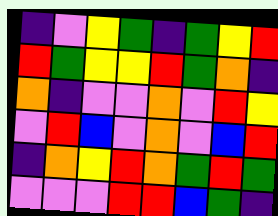[["indigo", "violet", "yellow", "green", "indigo", "green", "yellow", "red"], ["red", "green", "yellow", "yellow", "red", "green", "orange", "indigo"], ["orange", "indigo", "violet", "violet", "orange", "violet", "red", "yellow"], ["violet", "red", "blue", "violet", "orange", "violet", "blue", "red"], ["indigo", "orange", "yellow", "red", "orange", "green", "red", "green"], ["violet", "violet", "violet", "red", "red", "blue", "green", "indigo"]]